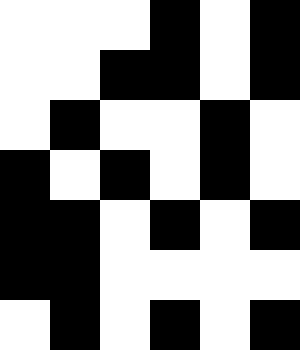[["white", "white", "white", "black", "white", "black"], ["white", "white", "black", "black", "white", "black"], ["white", "black", "white", "white", "black", "white"], ["black", "white", "black", "white", "black", "white"], ["black", "black", "white", "black", "white", "black"], ["black", "black", "white", "white", "white", "white"], ["white", "black", "white", "black", "white", "black"]]